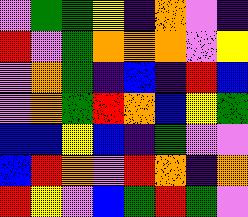[["violet", "green", "green", "yellow", "indigo", "orange", "violet", "indigo"], ["red", "violet", "green", "orange", "orange", "orange", "violet", "yellow"], ["violet", "orange", "green", "indigo", "blue", "indigo", "red", "blue"], ["violet", "orange", "green", "red", "orange", "blue", "yellow", "green"], ["blue", "blue", "yellow", "blue", "indigo", "green", "violet", "violet"], ["blue", "red", "orange", "violet", "red", "orange", "indigo", "orange"], ["red", "yellow", "violet", "blue", "green", "red", "green", "violet"]]